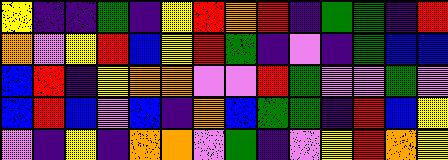[["yellow", "indigo", "indigo", "green", "indigo", "yellow", "red", "orange", "red", "indigo", "green", "green", "indigo", "red"], ["orange", "violet", "yellow", "red", "blue", "yellow", "red", "green", "indigo", "violet", "indigo", "green", "blue", "blue"], ["blue", "red", "indigo", "yellow", "orange", "orange", "violet", "violet", "red", "green", "violet", "violet", "green", "violet"], ["blue", "red", "blue", "violet", "blue", "indigo", "orange", "blue", "green", "green", "indigo", "red", "blue", "yellow"], ["violet", "indigo", "yellow", "indigo", "orange", "orange", "violet", "green", "indigo", "violet", "yellow", "red", "orange", "yellow"]]